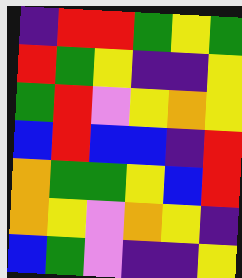[["indigo", "red", "red", "green", "yellow", "green"], ["red", "green", "yellow", "indigo", "indigo", "yellow"], ["green", "red", "violet", "yellow", "orange", "yellow"], ["blue", "red", "blue", "blue", "indigo", "red"], ["orange", "green", "green", "yellow", "blue", "red"], ["orange", "yellow", "violet", "orange", "yellow", "indigo"], ["blue", "green", "violet", "indigo", "indigo", "yellow"]]